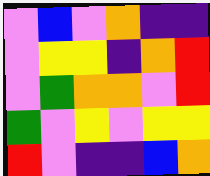[["violet", "blue", "violet", "orange", "indigo", "indigo"], ["violet", "yellow", "yellow", "indigo", "orange", "red"], ["violet", "green", "orange", "orange", "violet", "red"], ["green", "violet", "yellow", "violet", "yellow", "yellow"], ["red", "violet", "indigo", "indigo", "blue", "orange"]]